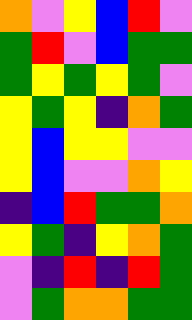[["orange", "violet", "yellow", "blue", "red", "violet"], ["green", "red", "violet", "blue", "green", "green"], ["green", "yellow", "green", "yellow", "green", "violet"], ["yellow", "green", "yellow", "indigo", "orange", "green"], ["yellow", "blue", "yellow", "yellow", "violet", "violet"], ["yellow", "blue", "violet", "violet", "orange", "yellow"], ["indigo", "blue", "red", "green", "green", "orange"], ["yellow", "green", "indigo", "yellow", "orange", "green"], ["violet", "indigo", "red", "indigo", "red", "green"], ["violet", "green", "orange", "orange", "green", "green"]]